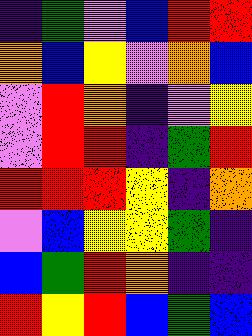[["indigo", "green", "violet", "blue", "red", "red"], ["orange", "blue", "yellow", "violet", "orange", "blue"], ["violet", "red", "orange", "indigo", "violet", "yellow"], ["violet", "red", "red", "indigo", "green", "red"], ["red", "red", "red", "yellow", "indigo", "orange"], ["violet", "blue", "yellow", "yellow", "green", "indigo"], ["blue", "green", "red", "orange", "indigo", "indigo"], ["red", "yellow", "red", "blue", "green", "blue"]]